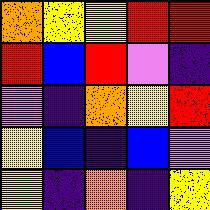[["orange", "yellow", "yellow", "red", "red"], ["red", "blue", "red", "violet", "indigo"], ["violet", "indigo", "orange", "yellow", "red"], ["yellow", "blue", "indigo", "blue", "violet"], ["yellow", "indigo", "orange", "indigo", "yellow"]]